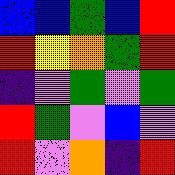[["blue", "blue", "green", "blue", "red"], ["red", "yellow", "orange", "green", "red"], ["indigo", "violet", "green", "violet", "green"], ["red", "green", "violet", "blue", "violet"], ["red", "violet", "orange", "indigo", "red"]]